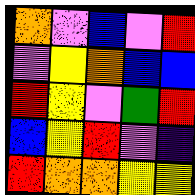[["orange", "violet", "blue", "violet", "red"], ["violet", "yellow", "orange", "blue", "blue"], ["red", "yellow", "violet", "green", "red"], ["blue", "yellow", "red", "violet", "indigo"], ["red", "orange", "orange", "yellow", "yellow"]]